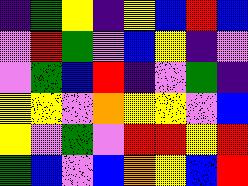[["indigo", "green", "yellow", "indigo", "yellow", "blue", "red", "blue"], ["violet", "red", "green", "violet", "blue", "yellow", "indigo", "violet"], ["violet", "green", "blue", "red", "indigo", "violet", "green", "indigo"], ["yellow", "yellow", "violet", "orange", "yellow", "yellow", "violet", "blue"], ["yellow", "violet", "green", "violet", "red", "red", "yellow", "red"], ["green", "blue", "violet", "blue", "orange", "yellow", "blue", "red"]]